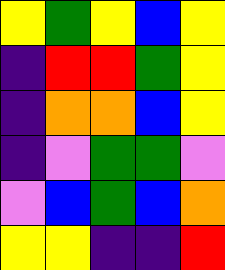[["yellow", "green", "yellow", "blue", "yellow"], ["indigo", "red", "red", "green", "yellow"], ["indigo", "orange", "orange", "blue", "yellow"], ["indigo", "violet", "green", "green", "violet"], ["violet", "blue", "green", "blue", "orange"], ["yellow", "yellow", "indigo", "indigo", "red"]]